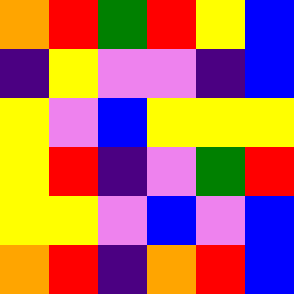[["orange", "red", "green", "red", "yellow", "blue"], ["indigo", "yellow", "violet", "violet", "indigo", "blue"], ["yellow", "violet", "blue", "yellow", "yellow", "yellow"], ["yellow", "red", "indigo", "violet", "green", "red"], ["yellow", "yellow", "violet", "blue", "violet", "blue"], ["orange", "red", "indigo", "orange", "red", "blue"]]